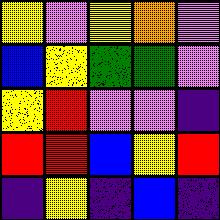[["yellow", "violet", "yellow", "orange", "violet"], ["blue", "yellow", "green", "green", "violet"], ["yellow", "red", "violet", "violet", "indigo"], ["red", "red", "blue", "yellow", "red"], ["indigo", "yellow", "indigo", "blue", "indigo"]]